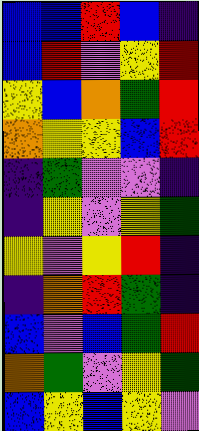[["blue", "blue", "red", "blue", "indigo"], ["blue", "red", "violet", "yellow", "red"], ["yellow", "blue", "orange", "green", "red"], ["orange", "yellow", "yellow", "blue", "red"], ["indigo", "green", "violet", "violet", "indigo"], ["indigo", "yellow", "violet", "yellow", "green"], ["yellow", "violet", "yellow", "red", "indigo"], ["indigo", "orange", "red", "green", "indigo"], ["blue", "violet", "blue", "green", "red"], ["orange", "green", "violet", "yellow", "green"], ["blue", "yellow", "blue", "yellow", "violet"]]